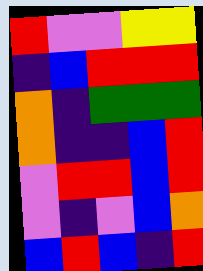[["red", "violet", "violet", "yellow", "yellow"], ["indigo", "blue", "red", "red", "red"], ["orange", "indigo", "green", "green", "green"], ["orange", "indigo", "indigo", "blue", "red"], ["violet", "red", "red", "blue", "red"], ["violet", "indigo", "violet", "blue", "orange"], ["blue", "red", "blue", "indigo", "red"]]